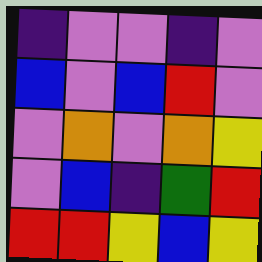[["indigo", "violet", "violet", "indigo", "violet"], ["blue", "violet", "blue", "red", "violet"], ["violet", "orange", "violet", "orange", "yellow"], ["violet", "blue", "indigo", "green", "red"], ["red", "red", "yellow", "blue", "yellow"]]